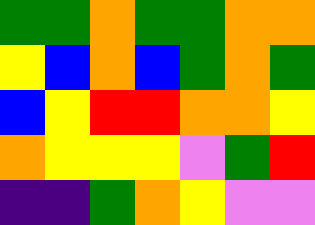[["green", "green", "orange", "green", "green", "orange", "orange"], ["yellow", "blue", "orange", "blue", "green", "orange", "green"], ["blue", "yellow", "red", "red", "orange", "orange", "yellow"], ["orange", "yellow", "yellow", "yellow", "violet", "green", "red"], ["indigo", "indigo", "green", "orange", "yellow", "violet", "violet"]]